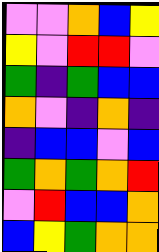[["violet", "violet", "orange", "blue", "yellow"], ["yellow", "violet", "red", "red", "violet"], ["green", "indigo", "green", "blue", "blue"], ["orange", "violet", "indigo", "orange", "indigo"], ["indigo", "blue", "blue", "violet", "blue"], ["green", "orange", "green", "orange", "red"], ["violet", "red", "blue", "blue", "orange"], ["blue", "yellow", "green", "orange", "orange"]]